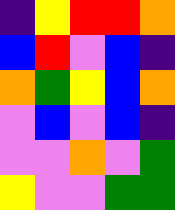[["indigo", "yellow", "red", "red", "orange"], ["blue", "red", "violet", "blue", "indigo"], ["orange", "green", "yellow", "blue", "orange"], ["violet", "blue", "violet", "blue", "indigo"], ["violet", "violet", "orange", "violet", "green"], ["yellow", "violet", "violet", "green", "green"]]